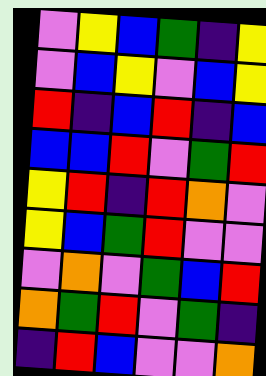[["violet", "yellow", "blue", "green", "indigo", "yellow"], ["violet", "blue", "yellow", "violet", "blue", "yellow"], ["red", "indigo", "blue", "red", "indigo", "blue"], ["blue", "blue", "red", "violet", "green", "red"], ["yellow", "red", "indigo", "red", "orange", "violet"], ["yellow", "blue", "green", "red", "violet", "violet"], ["violet", "orange", "violet", "green", "blue", "red"], ["orange", "green", "red", "violet", "green", "indigo"], ["indigo", "red", "blue", "violet", "violet", "orange"]]